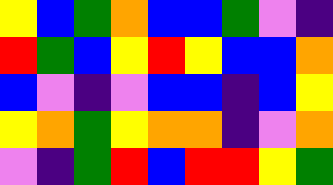[["yellow", "blue", "green", "orange", "blue", "blue", "green", "violet", "indigo"], ["red", "green", "blue", "yellow", "red", "yellow", "blue", "blue", "orange"], ["blue", "violet", "indigo", "violet", "blue", "blue", "indigo", "blue", "yellow"], ["yellow", "orange", "green", "yellow", "orange", "orange", "indigo", "violet", "orange"], ["violet", "indigo", "green", "red", "blue", "red", "red", "yellow", "green"]]